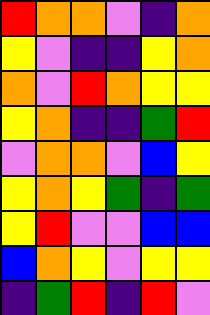[["red", "orange", "orange", "violet", "indigo", "orange"], ["yellow", "violet", "indigo", "indigo", "yellow", "orange"], ["orange", "violet", "red", "orange", "yellow", "yellow"], ["yellow", "orange", "indigo", "indigo", "green", "red"], ["violet", "orange", "orange", "violet", "blue", "yellow"], ["yellow", "orange", "yellow", "green", "indigo", "green"], ["yellow", "red", "violet", "violet", "blue", "blue"], ["blue", "orange", "yellow", "violet", "yellow", "yellow"], ["indigo", "green", "red", "indigo", "red", "violet"]]